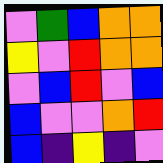[["violet", "green", "blue", "orange", "orange"], ["yellow", "violet", "red", "orange", "orange"], ["violet", "blue", "red", "violet", "blue"], ["blue", "violet", "violet", "orange", "red"], ["blue", "indigo", "yellow", "indigo", "violet"]]